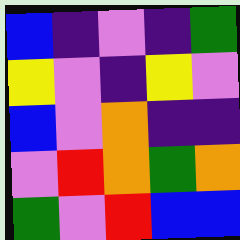[["blue", "indigo", "violet", "indigo", "green"], ["yellow", "violet", "indigo", "yellow", "violet"], ["blue", "violet", "orange", "indigo", "indigo"], ["violet", "red", "orange", "green", "orange"], ["green", "violet", "red", "blue", "blue"]]